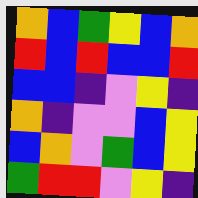[["orange", "blue", "green", "yellow", "blue", "orange"], ["red", "blue", "red", "blue", "blue", "red"], ["blue", "blue", "indigo", "violet", "yellow", "indigo"], ["orange", "indigo", "violet", "violet", "blue", "yellow"], ["blue", "orange", "violet", "green", "blue", "yellow"], ["green", "red", "red", "violet", "yellow", "indigo"]]